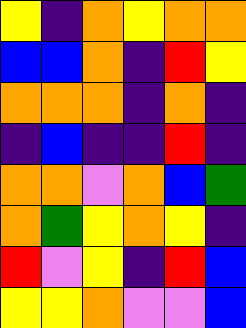[["yellow", "indigo", "orange", "yellow", "orange", "orange"], ["blue", "blue", "orange", "indigo", "red", "yellow"], ["orange", "orange", "orange", "indigo", "orange", "indigo"], ["indigo", "blue", "indigo", "indigo", "red", "indigo"], ["orange", "orange", "violet", "orange", "blue", "green"], ["orange", "green", "yellow", "orange", "yellow", "indigo"], ["red", "violet", "yellow", "indigo", "red", "blue"], ["yellow", "yellow", "orange", "violet", "violet", "blue"]]